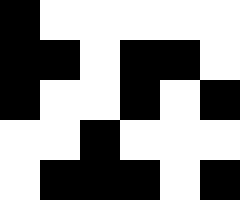[["black", "white", "white", "white", "white", "white"], ["black", "black", "white", "black", "black", "white"], ["black", "white", "white", "black", "white", "black"], ["white", "white", "black", "white", "white", "white"], ["white", "black", "black", "black", "white", "black"]]